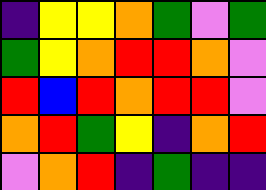[["indigo", "yellow", "yellow", "orange", "green", "violet", "green"], ["green", "yellow", "orange", "red", "red", "orange", "violet"], ["red", "blue", "red", "orange", "red", "red", "violet"], ["orange", "red", "green", "yellow", "indigo", "orange", "red"], ["violet", "orange", "red", "indigo", "green", "indigo", "indigo"]]